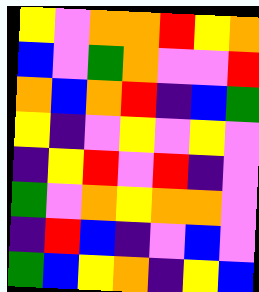[["yellow", "violet", "orange", "orange", "red", "yellow", "orange"], ["blue", "violet", "green", "orange", "violet", "violet", "red"], ["orange", "blue", "orange", "red", "indigo", "blue", "green"], ["yellow", "indigo", "violet", "yellow", "violet", "yellow", "violet"], ["indigo", "yellow", "red", "violet", "red", "indigo", "violet"], ["green", "violet", "orange", "yellow", "orange", "orange", "violet"], ["indigo", "red", "blue", "indigo", "violet", "blue", "violet"], ["green", "blue", "yellow", "orange", "indigo", "yellow", "blue"]]